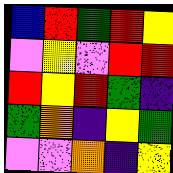[["blue", "red", "green", "red", "yellow"], ["violet", "yellow", "violet", "red", "red"], ["red", "yellow", "red", "green", "indigo"], ["green", "orange", "indigo", "yellow", "green"], ["violet", "violet", "orange", "indigo", "yellow"]]